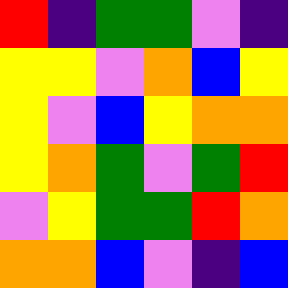[["red", "indigo", "green", "green", "violet", "indigo"], ["yellow", "yellow", "violet", "orange", "blue", "yellow"], ["yellow", "violet", "blue", "yellow", "orange", "orange"], ["yellow", "orange", "green", "violet", "green", "red"], ["violet", "yellow", "green", "green", "red", "orange"], ["orange", "orange", "blue", "violet", "indigo", "blue"]]